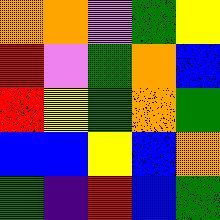[["orange", "orange", "violet", "green", "yellow"], ["red", "violet", "green", "orange", "blue"], ["red", "yellow", "green", "orange", "green"], ["blue", "blue", "yellow", "blue", "orange"], ["green", "indigo", "red", "blue", "green"]]